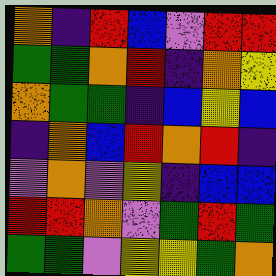[["orange", "indigo", "red", "blue", "violet", "red", "red"], ["green", "green", "orange", "red", "indigo", "orange", "yellow"], ["orange", "green", "green", "indigo", "blue", "yellow", "blue"], ["indigo", "orange", "blue", "red", "orange", "red", "indigo"], ["violet", "orange", "violet", "yellow", "indigo", "blue", "blue"], ["red", "red", "orange", "violet", "green", "red", "green"], ["green", "green", "violet", "yellow", "yellow", "green", "orange"]]